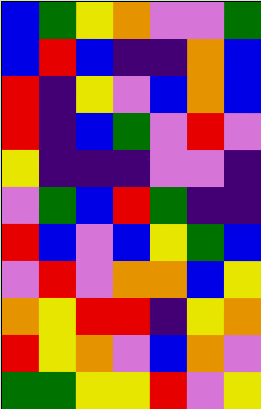[["blue", "green", "yellow", "orange", "violet", "violet", "green"], ["blue", "red", "blue", "indigo", "indigo", "orange", "blue"], ["red", "indigo", "yellow", "violet", "blue", "orange", "blue"], ["red", "indigo", "blue", "green", "violet", "red", "violet"], ["yellow", "indigo", "indigo", "indigo", "violet", "violet", "indigo"], ["violet", "green", "blue", "red", "green", "indigo", "indigo"], ["red", "blue", "violet", "blue", "yellow", "green", "blue"], ["violet", "red", "violet", "orange", "orange", "blue", "yellow"], ["orange", "yellow", "red", "red", "indigo", "yellow", "orange"], ["red", "yellow", "orange", "violet", "blue", "orange", "violet"], ["green", "green", "yellow", "yellow", "red", "violet", "yellow"]]